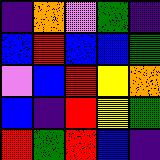[["indigo", "orange", "violet", "green", "indigo"], ["blue", "red", "blue", "blue", "green"], ["violet", "blue", "red", "yellow", "orange"], ["blue", "indigo", "red", "yellow", "green"], ["red", "green", "red", "blue", "indigo"]]